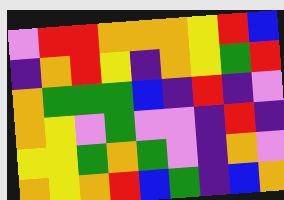[["violet", "red", "red", "orange", "orange", "orange", "yellow", "red", "blue"], ["indigo", "orange", "red", "yellow", "indigo", "orange", "yellow", "green", "red"], ["orange", "green", "green", "green", "blue", "indigo", "red", "indigo", "violet"], ["orange", "yellow", "violet", "green", "violet", "violet", "indigo", "red", "indigo"], ["yellow", "yellow", "green", "orange", "green", "violet", "indigo", "orange", "violet"], ["orange", "yellow", "orange", "red", "blue", "green", "indigo", "blue", "orange"]]